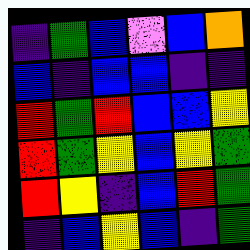[["indigo", "green", "blue", "violet", "blue", "orange"], ["blue", "indigo", "blue", "blue", "indigo", "indigo"], ["red", "green", "red", "blue", "blue", "yellow"], ["red", "green", "yellow", "blue", "yellow", "green"], ["red", "yellow", "indigo", "blue", "red", "green"], ["indigo", "blue", "yellow", "blue", "indigo", "green"]]